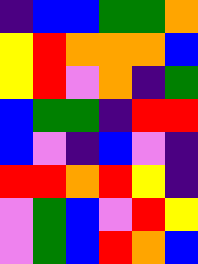[["indigo", "blue", "blue", "green", "green", "orange"], ["yellow", "red", "orange", "orange", "orange", "blue"], ["yellow", "red", "violet", "orange", "indigo", "green"], ["blue", "green", "green", "indigo", "red", "red"], ["blue", "violet", "indigo", "blue", "violet", "indigo"], ["red", "red", "orange", "red", "yellow", "indigo"], ["violet", "green", "blue", "violet", "red", "yellow"], ["violet", "green", "blue", "red", "orange", "blue"]]